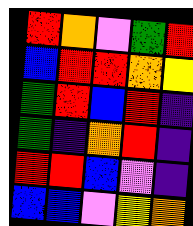[["red", "orange", "violet", "green", "red"], ["blue", "red", "red", "orange", "yellow"], ["green", "red", "blue", "red", "indigo"], ["green", "indigo", "orange", "red", "indigo"], ["red", "red", "blue", "violet", "indigo"], ["blue", "blue", "violet", "yellow", "orange"]]